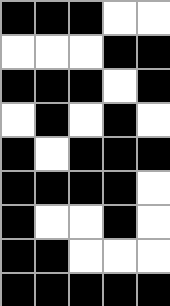[["black", "black", "black", "white", "white"], ["white", "white", "white", "black", "black"], ["black", "black", "black", "white", "black"], ["white", "black", "white", "black", "white"], ["black", "white", "black", "black", "black"], ["black", "black", "black", "black", "white"], ["black", "white", "white", "black", "white"], ["black", "black", "white", "white", "white"], ["black", "black", "black", "black", "black"]]